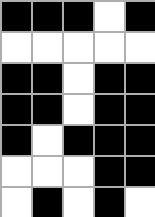[["black", "black", "black", "white", "black"], ["white", "white", "white", "white", "white"], ["black", "black", "white", "black", "black"], ["black", "black", "white", "black", "black"], ["black", "white", "black", "black", "black"], ["white", "white", "white", "black", "black"], ["white", "black", "white", "black", "white"]]